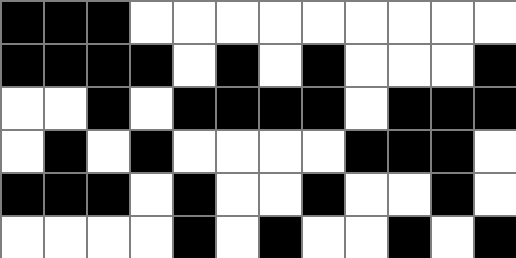[["black", "black", "black", "white", "white", "white", "white", "white", "white", "white", "white", "white"], ["black", "black", "black", "black", "white", "black", "white", "black", "white", "white", "white", "black"], ["white", "white", "black", "white", "black", "black", "black", "black", "white", "black", "black", "black"], ["white", "black", "white", "black", "white", "white", "white", "white", "black", "black", "black", "white"], ["black", "black", "black", "white", "black", "white", "white", "black", "white", "white", "black", "white"], ["white", "white", "white", "white", "black", "white", "black", "white", "white", "black", "white", "black"]]